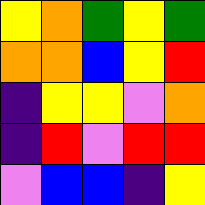[["yellow", "orange", "green", "yellow", "green"], ["orange", "orange", "blue", "yellow", "red"], ["indigo", "yellow", "yellow", "violet", "orange"], ["indigo", "red", "violet", "red", "red"], ["violet", "blue", "blue", "indigo", "yellow"]]